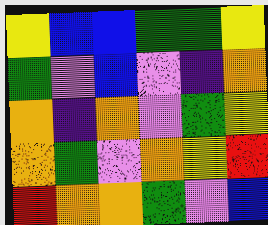[["yellow", "blue", "blue", "green", "green", "yellow"], ["green", "violet", "blue", "violet", "indigo", "orange"], ["orange", "indigo", "orange", "violet", "green", "yellow"], ["orange", "green", "violet", "orange", "yellow", "red"], ["red", "orange", "orange", "green", "violet", "blue"]]